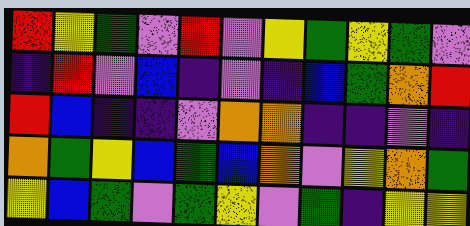[["red", "yellow", "green", "violet", "red", "violet", "yellow", "green", "yellow", "green", "violet"], ["indigo", "red", "violet", "blue", "indigo", "violet", "indigo", "blue", "green", "orange", "red"], ["red", "blue", "indigo", "indigo", "violet", "orange", "orange", "indigo", "indigo", "violet", "indigo"], ["orange", "green", "yellow", "blue", "green", "blue", "orange", "violet", "yellow", "orange", "green"], ["yellow", "blue", "green", "violet", "green", "yellow", "violet", "green", "indigo", "yellow", "yellow"]]